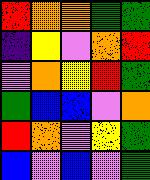[["red", "orange", "orange", "green", "green"], ["indigo", "yellow", "violet", "orange", "red"], ["violet", "orange", "yellow", "red", "green"], ["green", "blue", "blue", "violet", "orange"], ["red", "orange", "violet", "yellow", "green"], ["blue", "violet", "blue", "violet", "green"]]